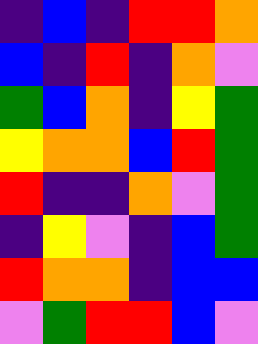[["indigo", "blue", "indigo", "red", "red", "orange"], ["blue", "indigo", "red", "indigo", "orange", "violet"], ["green", "blue", "orange", "indigo", "yellow", "green"], ["yellow", "orange", "orange", "blue", "red", "green"], ["red", "indigo", "indigo", "orange", "violet", "green"], ["indigo", "yellow", "violet", "indigo", "blue", "green"], ["red", "orange", "orange", "indigo", "blue", "blue"], ["violet", "green", "red", "red", "blue", "violet"]]